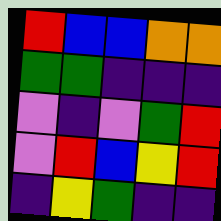[["red", "blue", "blue", "orange", "orange"], ["green", "green", "indigo", "indigo", "indigo"], ["violet", "indigo", "violet", "green", "red"], ["violet", "red", "blue", "yellow", "red"], ["indigo", "yellow", "green", "indigo", "indigo"]]